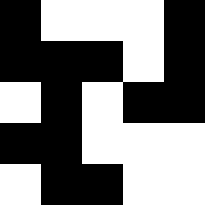[["black", "white", "white", "white", "black"], ["black", "black", "black", "white", "black"], ["white", "black", "white", "black", "black"], ["black", "black", "white", "white", "white"], ["white", "black", "black", "white", "white"]]